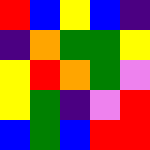[["red", "blue", "yellow", "blue", "indigo"], ["indigo", "orange", "green", "green", "yellow"], ["yellow", "red", "orange", "green", "violet"], ["yellow", "green", "indigo", "violet", "red"], ["blue", "green", "blue", "red", "red"]]